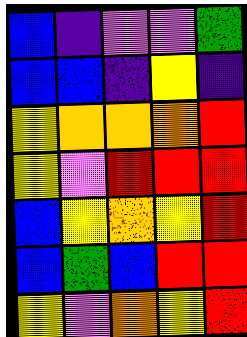[["blue", "indigo", "violet", "violet", "green"], ["blue", "blue", "indigo", "yellow", "indigo"], ["yellow", "orange", "orange", "orange", "red"], ["yellow", "violet", "red", "red", "red"], ["blue", "yellow", "orange", "yellow", "red"], ["blue", "green", "blue", "red", "red"], ["yellow", "violet", "orange", "yellow", "red"]]